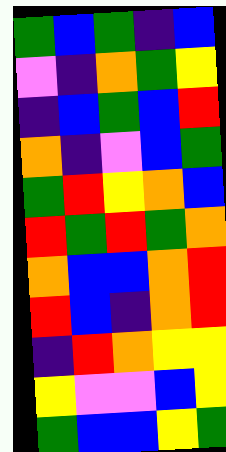[["green", "blue", "green", "indigo", "blue"], ["violet", "indigo", "orange", "green", "yellow"], ["indigo", "blue", "green", "blue", "red"], ["orange", "indigo", "violet", "blue", "green"], ["green", "red", "yellow", "orange", "blue"], ["red", "green", "red", "green", "orange"], ["orange", "blue", "blue", "orange", "red"], ["red", "blue", "indigo", "orange", "red"], ["indigo", "red", "orange", "yellow", "yellow"], ["yellow", "violet", "violet", "blue", "yellow"], ["green", "blue", "blue", "yellow", "green"]]